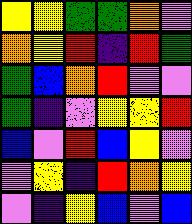[["yellow", "yellow", "green", "green", "orange", "violet"], ["orange", "yellow", "red", "indigo", "red", "green"], ["green", "blue", "orange", "red", "violet", "violet"], ["green", "indigo", "violet", "yellow", "yellow", "red"], ["blue", "violet", "red", "blue", "yellow", "violet"], ["violet", "yellow", "indigo", "red", "orange", "yellow"], ["violet", "indigo", "yellow", "blue", "violet", "blue"]]